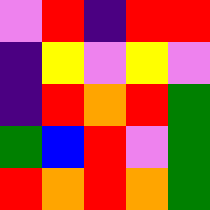[["violet", "red", "indigo", "red", "red"], ["indigo", "yellow", "violet", "yellow", "violet"], ["indigo", "red", "orange", "red", "green"], ["green", "blue", "red", "violet", "green"], ["red", "orange", "red", "orange", "green"]]